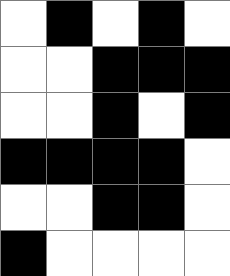[["white", "black", "white", "black", "white"], ["white", "white", "black", "black", "black"], ["white", "white", "black", "white", "black"], ["black", "black", "black", "black", "white"], ["white", "white", "black", "black", "white"], ["black", "white", "white", "white", "white"]]